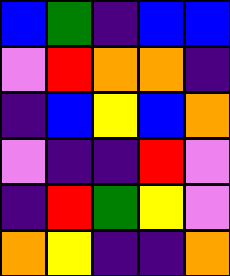[["blue", "green", "indigo", "blue", "blue"], ["violet", "red", "orange", "orange", "indigo"], ["indigo", "blue", "yellow", "blue", "orange"], ["violet", "indigo", "indigo", "red", "violet"], ["indigo", "red", "green", "yellow", "violet"], ["orange", "yellow", "indigo", "indigo", "orange"]]